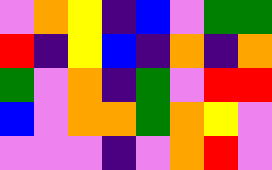[["violet", "orange", "yellow", "indigo", "blue", "violet", "green", "green"], ["red", "indigo", "yellow", "blue", "indigo", "orange", "indigo", "orange"], ["green", "violet", "orange", "indigo", "green", "violet", "red", "red"], ["blue", "violet", "orange", "orange", "green", "orange", "yellow", "violet"], ["violet", "violet", "violet", "indigo", "violet", "orange", "red", "violet"]]